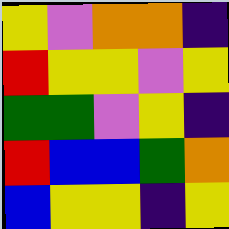[["yellow", "violet", "orange", "orange", "indigo"], ["red", "yellow", "yellow", "violet", "yellow"], ["green", "green", "violet", "yellow", "indigo"], ["red", "blue", "blue", "green", "orange"], ["blue", "yellow", "yellow", "indigo", "yellow"]]